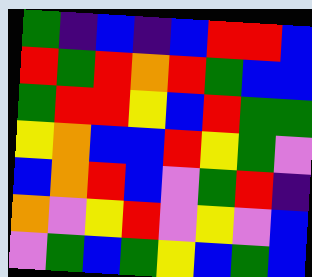[["green", "indigo", "blue", "indigo", "blue", "red", "red", "blue"], ["red", "green", "red", "orange", "red", "green", "blue", "blue"], ["green", "red", "red", "yellow", "blue", "red", "green", "green"], ["yellow", "orange", "blue", "blue", "red", "yellow", "green", "violet"], ["blue", "orange", "red", "blue", "violet", "green", "red", "indigo"], ["orange", "violet", "yellow", "red", "violet", "yellow", "violet", "blue"], ["violet", "green", "blue", "green", "yellow", "blue", "green", "blue"]]